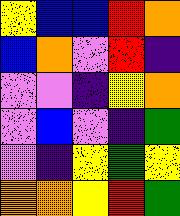[["yellow", "blue", "blue", "red", "orange"], ["blue", "orange", "violet", "red", "indigo"], ["violet", "violet", "indigo", "yellow", "orange"], ["violet", "blue", "violet", "indigo", "green"], ["violet", "indigo", "yellow", "green", "yellow"], ["orange", "orange", "yellow", "red", "green"]]